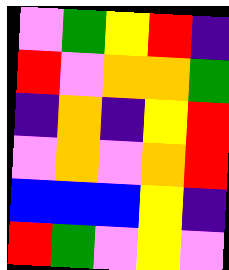[["violet", "green", "yellow", "red", "indigo"], ["red", "violet", "orange", "orange", "green"], ["indigo", "orange", "indigo", "yellow", "red"], ["violet", "orange", "violet", "orange", "red"], ["blue", "blue", "blue", "yellow", "indigo"], ["red", "green", "violet", "yellow", "violet"]]